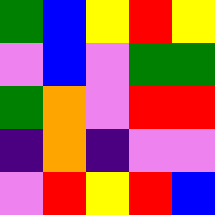[["green", "blue", "yellow", "red", "yellow"], ["violet", "blue", "violet", "green", "green"], ["green", "orange", "violet", "red", "red"], ["indigo", "orange", "indigo", "violet", "violet"], ["violet", "red", "yellow", "red", "blue"]]